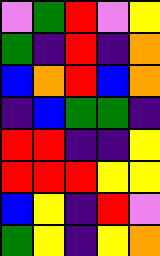[["violet", "green", "red", "violet", "yellow"], ["green", "indigo", "red", "indigo", "orange"], ["blue", "orange", "red", "blue", "orange"], ["indigo", "blue", "green", "green", "indigo"], ["red", "red", "indigo", "indigo", "yellow"], ["red", "red", "red", "yellow", "yellow"], ["blue", "yellow", "indigo", "red", "violet"], ["green", "yellow", "indigo", "yellow", "orange"]]